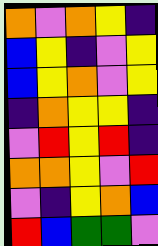[["orange", "violet", "orange", "yellow", "indigo"], ["blue", "yellow", "indigo", "violet", "yellow"], ["blue", "yellow", "orange", "violet", "yellow"], ["indigo", "orange", "yellow", "yellow", "indigo"], ["violet", "red", "yellow", "red", "indigo"], ["orange", "orange", "yellow", "violet", "red"], ["violet", "indigo", "yellow", "orange", "blue"], ["red", "blue", "green", "green", "violet"]]